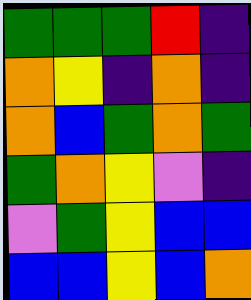[["green", "green", "green", "red", "indigo"], ["orange", "yellow", "indigo", "orange", "indigo"], ["orange", "blue", "green", "orange", "green"], ["green", "orange", "yellow", "violet", "indigo"], ["violet", "green", "yellow", "blue", "blue"], ["blue", "blue", "yellow", "blue", "orange"]]